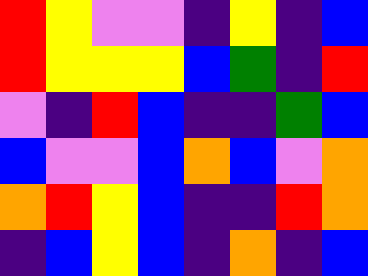[["red", "yellow", "violet", "violet", "indigo", "yellow", "indigo", "blue"], ["red", "yellow", "yellow", "yellow", "blue", "green", "indigo", "red"], ["violet", "indigo", "red", "blue", "indigo", "indigo", "green", "blue"], ["blue", "violet", "violet", "blue", "orange", "blue", "violet", "orange"], ["orange", "red", "yellow", "blue", "indigo", "indigo", "red", "orange"], ["indigo", "blue", "yellow", "blue", "indigo", "orange", "indigo", "blue"]]